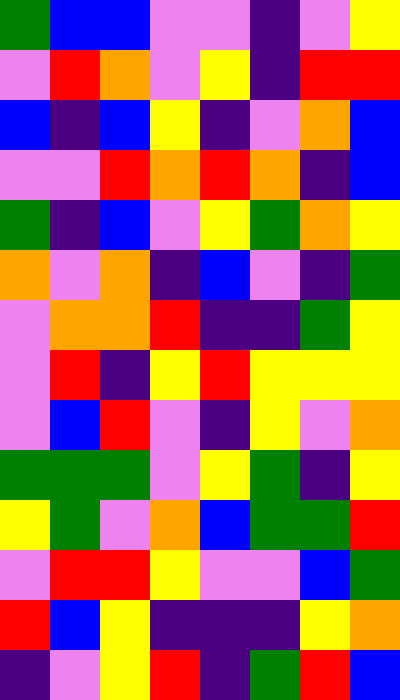[["green", "blue", "blue", "violet", "violet", "indigo", "violet", "yellow"], ["violet", "red", "orange", "violet", "yellow", "indigo", "red", "red"], ["blue", "indigo", "blue", "yellow", "indigo", "violet", "orange", "blue"], ["violet", "violet", "red", "orange", "red", "orange", "indigo", "blue"], ["green", "indigo", "blue", "violet", "yellow", "green", "orange", "yellow"], ["orange", "violet", "orange", "indigo", "blue", "violet", "indigo", "green"], ["violet", "orange", "orange", "red", "indigo", "indigo", "green", "yellow"], ["violet", "red", "indigo", "yellow", "red", "yellow", "yellow", "yellow"], ["violet", "blue", "red", "violet", "indigo", "yellow", "violet", "orange"], ["green", "green", "green", "violet", "yellow", "green", "indigo", "yellow"], ["yellow", "green", "violet", "orange", "blue", "green", "green", "red"], ["violet", "red", "red", "yellow", "violet", "violet", "blue", "green"], ["red", "blue", "yellow", "indigo", "indigo", "indigo", "yellow", "orange"], ["indigo", "violet", "yellow", "red", "indigo", "green", "red", "blue"]]